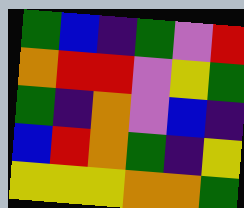[["green", "blue", "indigo", "green", "violet", "red"], ["orange", "red", "red", "violet", "yellow", "green"], ["green", "indigo", "orange", "violet", "blue", "indigo"], ["blue", "red", "orange", "green", "indigo", "yellow"], ["yellow", "yellow", "yellow", "orange", "orange", "green"]]